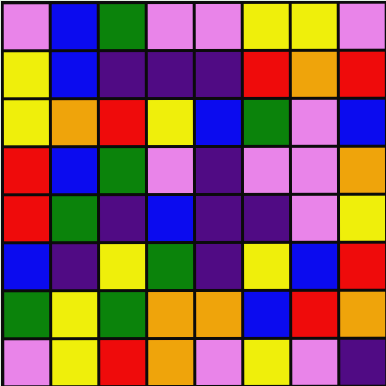[["violet", "blue", "green", "violet", "violet", "yellow", "yellow", "violet"], ["yellow", "blue", "indigo", "indigo", "indigo", "red", "orange", "red"], ["yellow", "orange", "red", "yellow", "blue", "green", "violet", "blue"], ["red", "blue", "green", "violet", "indigo", "violet", "violet", "orange"], ["red", "green", "indigo", "blue", "indigo", "indigo", "violet", "yellow"], ["blue", "indigo", "yellow", "green", "indigo", "yellow", "blue", "red"], ["green", "yellow", "green", "orange", "orange", "blue", "red", "orange"], ["violet", "yellow", "red", "orange", "violet", "yellow", "violet", "indigo"]]